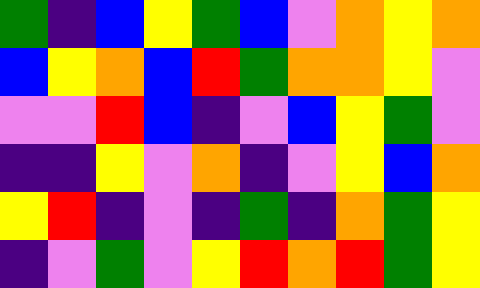[["green", "indigo", "blue", "yellow", "green", "blue", "violet", "orange", "yellow", "orange"], ["blue", "yellow", "orange", "blue", "red", "green", "orange", "orange", "yellow", "violet"], ["violet", "violet", "red", "blue", "indigo", "violet", "blue", "yellow", "green", "violet"], ["indigo", "indigo", "yellow", "violet", "orange", "indigo", "violet", "yellow", "blue", "orange"], ["yellow", "red", "indigo", "violet", "indigo", "green", "indigo", "orange", "green", "yellow"], ["indigo", "violet", "green", "violet", "yellow", "red", "orange", "red", "green", "yellow"]]